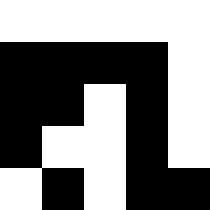[["white", "white", "white", "white", "white"], ["black", "black", "black", "black", "white"], ["black", "black", "white", "black", "white"], ["black", "white", "white", "black", "white"], ["white", "black", "white", "black", "black"]]